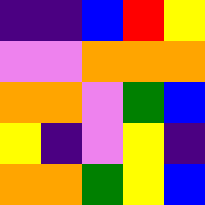[["indigo", "indigo", "blue", "red", "yellow"], ["violet", "violet", "orange", "orange", "orange"], ["orange", "orange", "violet", "green", "blue"], ["yellow", "indigo", "violet", "yellow", "indigo"], ["orange", "orange", "green", "yellow", "blue"]]